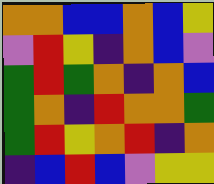[["orange", "orange", "blue", "blue", "orange", "blue", "yellow"], ["violet", "red", "yellow", "indigo", "orange", "blue", "violet"], ["green", "red", "green", "orange", "indigo", "orange", "blue"], ["green", "orange", "indigo", "red", "orange", "orange", "green"], ["green", "red", "yellow", "orange", "red", "indigo", "orange"], ["indigo", "blue", "red", "blue", "violet", "yellow", "yellow"]]